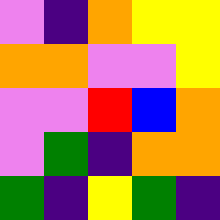[["violet", "indigo", "orange", "yellow", "yellow"], ["orange", "orange", "violet", "violet", "yellow"], ["violet", "violet", "red", "blue", "orange"], ["violet", "green", "indigo", "orange", "orange"], ["green", "indigo", "yellow", "green", "indigo"]]